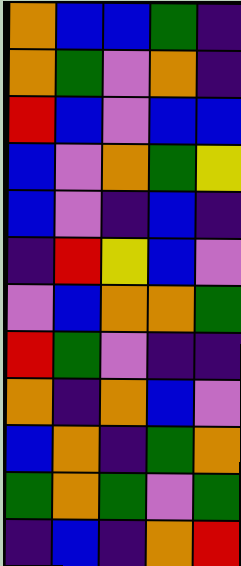[["orange", "blue", "blue", "green", "indigo"], ["orange", "green", "violet", "orange", "indigo"], ["red", "blue", "violet", "blue", "blue"], ["blue", "violet", "orange", "green", "yellow"], ["blue", "violet", "indigo", "blue", "indigo"], ["indigo", "red", "yellow", "blue", "violet"], ["violet", "blue", "orange", "orange", "green"], ["red", "green", "violet", "indigo", "indigo"], ["orange", "indigo", "orange", "blue", "violet"], ["blue", "orange", "indigo", "green", "orange"], ["green", "orange", "green", "violet", "green"], ["indigo", "blue", "indigo", "orange", "red"]]